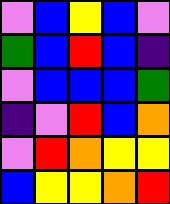[["violet", "blue", "yellow", "blue", "violet"], ["green", "blue", "red", "blue", "indigo"], ["violet", "blue", "blue", "blue", "green"], ["indigo", "violet", "red", "blue", "orange"], ["violet", "red", "orange", "yellow", "yellow"], ["blue", "yellow", "yellow", "orange", "red"]]